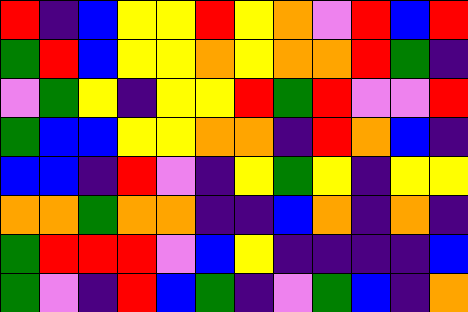[["red", "indigo", "blue", "yellow", "yellow", "red", "yellow", "orange", "violet", "red", "blue", "red"], ["green", "red", "blue", "yellow", "yellow", "orange", "yellow", "orange", "orange", "red", "green", "indigo"], ["violet", "green", "yellow", "indigo", "yellow", "yellow", "red", "green", "red", "violet", "violet", "red"], ["green", "blue", "blue", "yellow", "yellow", "orange", "orange", "indigo", "red", "orange", "blue", "indigo"], ["blue", "blue", "indigo", "red", "violet", "indigo", "yellow", "green", "yellow", "indigo", "yellow", "yellow"], ["orange", "orange", "green", "orange", "orange", "indigo", "indigo", "blue", "orange", "indigo", "orange", "indigo"], ["green", "red", "red", "red", "violet", "blue", "yellow", "indigo", "indigo", "indigo", "indigo", "blue"], ["green", "violet", "indigo", "red", "blue", "green", "indigo", "violet", "green", "blue", "indigo", "orange"]]